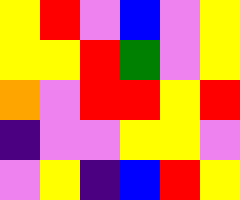[["yellow", "red", "violet", "blue", "violet", "yellow"], ["yellow", "yellow", "red", "green", "violet", "yellow"], ["orange", "violet", "red", "red", "yellow", "red"], ["indigo", "violet", "violet", "yellow", "yellow", "violet"], ["violet", "yellow", "indigo", "blue", "red", "yellow"]]